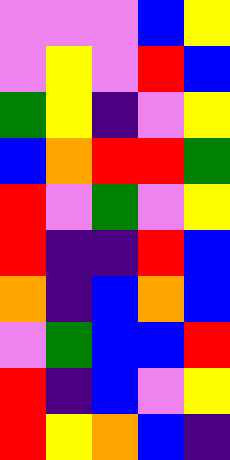[["violet", "violet", "violet", "blue", "yellow"], ["violet", "yellow", "violet", "red", "blue"], ["green", "yellow", "indigo", "violet", "yellow"], ["blue", "orange", "red", "red", "green"], ["red", "violet", "green", "violet", "yellow"], ["red", "indigo", "indigo", "red", "blue"], ["orange", "indigo", "blue", "orange", "blue"], ["violet", "green", "blue", "blue", "red"], ["red", "indigo", "blue", "violet", "yellow"], ["red", "yellow", "orange", "blue", "indigo"]]